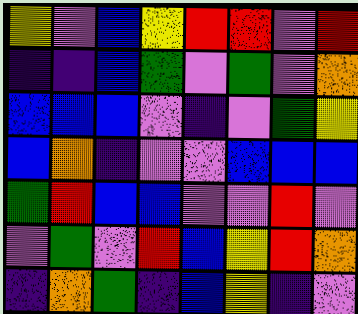[["yellow", "violet", "blue", "yellow", "red", "red", "violet", "red"], ["indigo", "indigo", "blue", "green", "violet", "green", "violet", "orange"], ["blue", "blue", "blue", "violet", "indigo", "violet", "green", "yellow"], ["blue", "orange", "indigo", "violet", "violet", "blue", "blue", "blue"], ["green", "red", "blue", "blue", "violet", "violet", "red", "violet"], ["violet", "green", "violet", "red", "blue", "yellow", "red", "orange"], ["indigo", "orange", "green", "indigo", "blue", "yellow", "indigo", "violet"]]